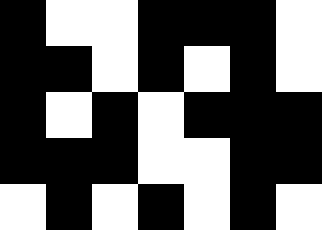[["black", "white", "white", "black", "black", "black", "white"], ["black", "black", "white", "black", "white", "black", "white"], ["black", "white", "black", "white", "black", "black", "black"], ["black", "black", "black", "white", "white", "black", "black"], ["white", "black", "white", "black", "white", "black", "white"]]